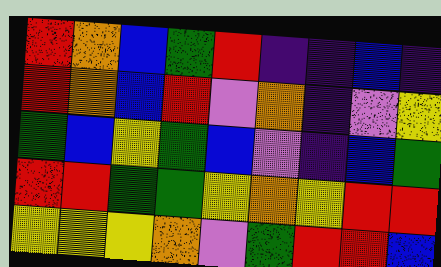[["red", "orange", "blue", "green", "red", "indigo", "indigo", "blue", "indigo"], ["red", "orange", "blue", "red", "violet", "orange", "indigo", "violet", "yellow"], ["green", "blue", "yellow", "green", "blue", "violet", "indigo", "blue", "green"], ["red", "red", "green", "green", "yellow", "orange", "yellow", "red", "red"], ["yellow", "yellow", "yellow", "orange", "violet", "green", "red", "red", "blue"]]